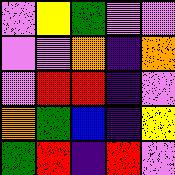[["violet", "yellow", "green", "violet", "violet"], ["violet", "violet", "orange", "indigo", "orange"], ["violet", "red", "red", "indigo", "violet"], ["orange", "green", "blue", "indigo", "yellow"], ["green", "red", "indigo", "red", "violet"]]